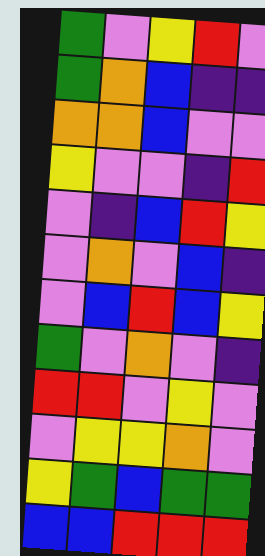[["green", "violet", "yellow", "red", "violet"], ["green", "orange", "blue", "indigo", "indigo"], ["orange", "orange", "blue", "violet", "violet"], ["yellow", "violet", "violet", "indigo", "red"], ["violet", "indigo", "blue", "red", "yellow"], ["violet", "orange", "violet", "blue", "indigo"], ["violet", "blue", "red", "blue", "yellow"], ["green", "violet", "orange", "violet", "indigo"], ["red", "red", "violet", "yellow", "violet"], ["violet", "yellow", "yellow", "orange", "violet"], ["yellow", "green", "blue", "green", "green"], ["blue", "blue", "red", "red", "red"]]